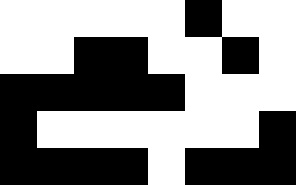[["white", "white", "white", "white", "white", "black", "white", "white"], ["white", "white", "black", "black", "white", "white", "black", "white"], ["black", "black", "black", "black", "black", "white", "white", "white"], ["black", "white", "white", "white", "white", "white", "white", "black"], ["black", "black", "black", "black", "white", "black", "black", "black"]]